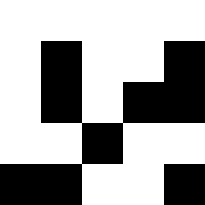[["white", "white", "white", "white", "white"], ["white", "black", "white", "white", "black"], ["white", "black", "white", "black", "black"], ["white", "white", "black", "white", "white"], ["black", "black", "white", "white", "black"]]